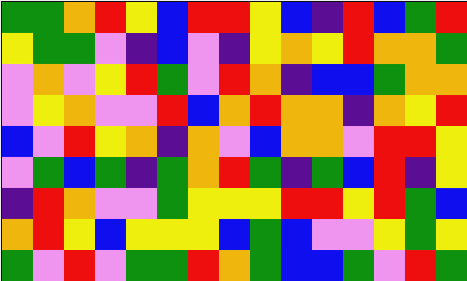[["green", "green", "orange", "red", "yellow", "blue", "red", "red", "yellow", "blue", "indigo", "red", "blue", "green", "red"], ["yellow", "green", "green", "violet", "indigo", "blue", "violet", "indigo", "yellow", "orange", "yellow", "red", "orange", "orange", "green"], ["violet", "orange", "violet", "yellow", "red", "green", "violet", "red", "orange", "indigo", "blue", "blue", "green", "orange", "orange"], ["violet", "yellow", "orange", "violet", "violet", "red", "blue", "orange", "red", "orange", "orange", "indigo", "orange", "yellow", "red"], ["blue", "violet", "red", "yellow", "orange", "indigo", "orange", "violet", "blue", "orange", "orange", "violet", "red", "red", "yellow"], ["violet", "green", "blue", "green", "indigo", "green", "orange", "red", "green", "indigo", "green", "blue", "red", "indigo", "yellow"], ["indigo", "red", "orange", "violet", "violet", "green", "yellow", "yellow", "yellow", "red", "red", "yellow", "red", "green", "blue"], ["orange", "red", "yellow", "blue", "yellow", "yellow", "yellow", "blue", "green", "blue", "violet", "violet", "yellow", "green", "yellow"], ["green", "violet", "red", "violet", "green", "green", "red", "orange", "green", "blue", "blue", "green", "violet", "red", "green"]]